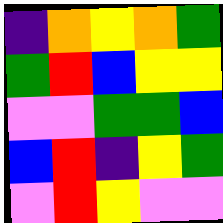[["indigo", "orange", "yellow", "orange", "green"], ["green", "red", "blue", "yellow", "yellow"], ["violet", "violet", "green", "green", "blue"], ["blue", "red", "indigo", "yellow", "green"], ["violet", "red", "yellow", "violet", "violet"]]